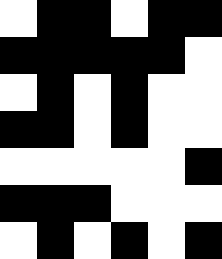[["white", "black", "black", "white", "black", "black"], ["black", "black", "black", "black", "black", "white"], ["white", "black", "white", "black", "white", "white"], ["black", "black", "white", "black", "white", "white"], ["white", "white", "white", "white", "white", "black"], ["black", "black", "black", "white", "white", "white"], ["white", "black", "white", "black", "white", "black"]]